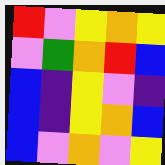[["red", "violet", "yellow", "orange", "yellow"], ["violet", "green", "orange", "red", "blue"], ["blue", "indigo", "yellow", "violet", "indigo"], ["blue", "indigo", "yellow", "orange", "blue"], ["blue", "violet", "orange", "violet", "yellow"]]